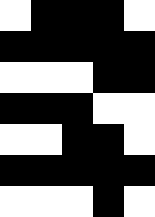[["white", "black", "black", "black", "white"], ["black", "black", "black", "black", "black"], ["white", "white", "white", "black", "black"], ["black", "black", "black", "white", "white"], ["white", "white", "black", "black", "white"], ["black", "black", "black", "black", "black"], ["white", "white", "white", "black", "white"]]